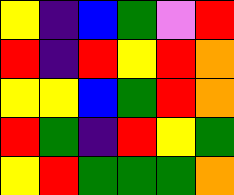[["yellow", "indigo", "blue", "green", "violet", "red"], ["red", "indigo", "red", "yellow", "red", "orange"], ["yellow", "yellow", "blue", "green", "red", "orange"], ["red", "green", "indigo", "red", "yellow", "green"], ["yellow", "red", "green", "green", "green", "orange"]]